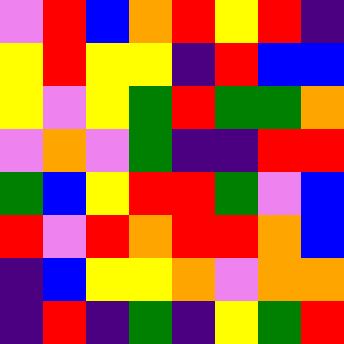[["violet", "red", "blue", "orange", "red", "yellow", "red", "indigo"], ["yellow", "red", "yellow", "yellow", "indigo", "red", "blue", "blue"], ["yellow", "violet", "yellow", "green", "red", "green", "green", "orange"], ["violet", "orange", "violet", "green", "indigo", "indigo", "red", "red"], ["green", "blue", "yellow", "red", "red", "green", "violet", "blue"], ["red", "violet", "red", "orange", "red", "red", "orange", "blue"], ["indigo", "blue", "yellow", "yellow", "orange", "violet", "orange", "orange"], ["indigo", "red", "indigo", "green", "indigo", "yellow", "green", "red"]]